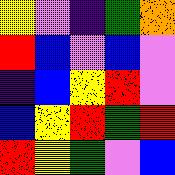[["yellow", "violet", "indigo", "green", "orange"], ["red", "blue", "violet", "blue", "violet"], ["indigo", "blue", "yellow", "red", "violet"], ["blue", "yellow", "red", "green", "red"], ["red", "yellow", "green", "violet", "blue"]]